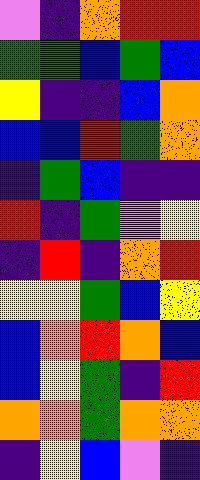[["violet", "indigo", "orange", "red", "red"], ["green", "green", "blue", "green", "blue"], ["yellow", "indigo", "indigo", "blue", "orange"], ["blue", "blue", "red", "green", "orange"], ["indigo", "green", "blue", "indigo", "indigo"], ["red", "indigo", "green", "violet", "yellow"], ["indigo", "red", "indigo", "orange", "red"], ["yellow", "yellow", "green", "blue", "yellow"], ["blue", "orange", "red", "orange", "blue"], ["blue", "yellow", "green", "indigo", "red"], ["orange", "orange", "green", "orange", "orange"], ["indigo", "yellow", "blue", "violet", "indigo"]]